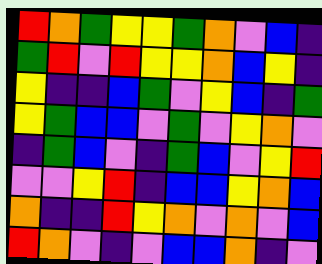[["red", "orange", "green", "yellow", "yellow", "green", "orange", "violet", "blue", "indigo"], ["green", "red", "violet", "red", "yellow", "yellow", "orange", "blue", "yellow", "indigo"], ["yellow", "indigo", "indigo", "blue", "green", "violet", "yellow", "blue", "indigo", "green"], ["yellow", "green", "blue", "blue", "violet", "green", "violet", "yellow", "orange", "violet"], ["indigo", "green", "blue", "violet", "indigo", "green", "blue", "violet", "yellow", "red"], ["violet", "violet", "yellow", "red", "indigo", "blue", "blue", "yellow", "orange", "blue"], ["orange", "indigo", "indigo", "red", "yellow", "orange", "violet", "orange", "violet", "blue"], ["red", "orange", "violet", "indigo", "violet", "blue", "blue", "orange", "indigo", "violet"]]